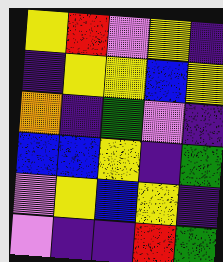[["yellow", "red", "violet", "yellow", "indigo"], ["indigo", "yellow", "yellow", "blue", "yellow"], ["orange", "indigo", "green", "violet", "indigo"], ["blue", "blue", "yellow", "indigo", "green"], ["violet", "yellow", "blue", "yellow", "indigo"], ["violet", "indigo", "indigo", "red", "green"]]